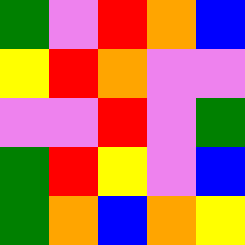[["green", "violet", "red", "orange", "blue"], ["yellow", "red", "orange", "violet", "violet"], ["violet", "violet", "red", "violet", "green"], ["green", "red", "yellow", "violet", "blue"], ["green", "orange", "blue", "orange", "yellow"]]